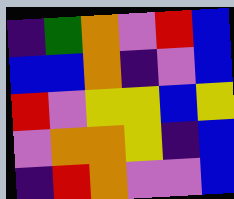[["indigo", "green", "orange", "violet", "red", "blue"], ["blue", "blue", "orange", "indigo", "violet", "blue"], ["red", "violet", "yellow", "yellow", "blue", "yellow"], ["violet", "orange", "orange", "yellow", "indigo", "blue"], ["indigo", "red", "orange", "violet", "violet", "blue"]]